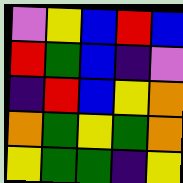[["violet", "yellow", "blue", "red", "blue"], ["red", "green", "blue", "indigo", "violet"], ["indigo", "red", "blue", "yellow", "orange"], ["orange", "green", "yellow", "green", "orange"], ["yellow", "green", "green", "indigo", "yellow"]]